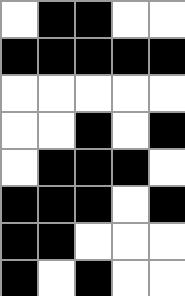[["white", "black", "black", "white", "white"], ["black", "black", "black", "black", "black"], ["white", "white", "white", "white", "white"], ["white", "white", "black", "white", "black"], ["white", "black", "black", "black", "white"], ["black", "black", "black", "white", "black"], ["black", "black", "white", "white", "white"], ["black", "white", "black", "white", "white"]]